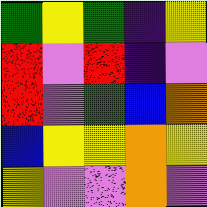[["green", "yellow", "green", "indigo", "yellow"], ["red", "violet", "red", "indigo", "violet"], ["red", "violet", "green", "blue", "orange"], ["blue", "yellow", "yellow", "orange", "yellow"], ["yellow", "violet", "violet", "orange", "violet"]]